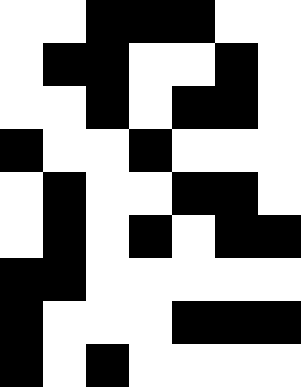[["white", "white", "black", "black", "black", "white", "white"], ["white", "black", "black", "white", "white", "black", "white"], ["white", "white", "black", "white", "black", "black", "white"], ["black", "white", "white", "black", "white", "white", "white"], ["white", "black", "white", "white", "black", "black", "white"], ["white", "black", "white", "black", "white", "black", "black"], ["black", "black", "white", "white", "white", "white", "white"], ["black", "white", "white", "white", "black", "black", "black"], ["black", "white", "black", "white", "white", "white", "white"]]